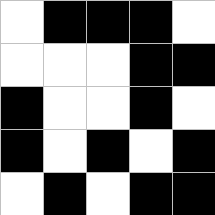[["white", "black", "black", "black", "white"], ["white", "white", "white", "black", "black"], ["black", "white", "white", "black", "white"], ["black", "white", "black", "white", "black"], ["white", "black", "white", "black", "black"]]